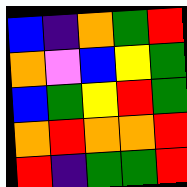[["blue", "indigo", "orange", "green", "red"], ["orange", "violet", "blue", "yellow", "green"], ["blue", "green", "yellow", "red", "green"], ["orange", "red", "orange", "orange", "red"], ["red", "indigo", "green", "green", "red"]]